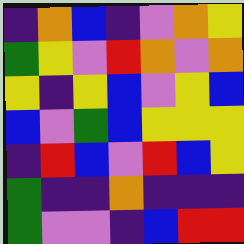[["indigo", "orange", "blue", "indigo", "violet", "orange", "yellow"], ["green", "yellow", "violet", "red", "orange", "violet", "orange"], ["yellow", "indigo", "yellow", "blue", "violet", "yellow", "blue"], ["blue", "violet", "green", "blue", "yellow", "yellow", "yellow"], ["indigo", "red", "blue", "violet", "red", "blue", "yellow"], ["green", "indigo", "indigo", "orange", "indigo", "indigo", "indigo"], ["green", "violet", "violet", "indigo", "blue", "red", "red"]]